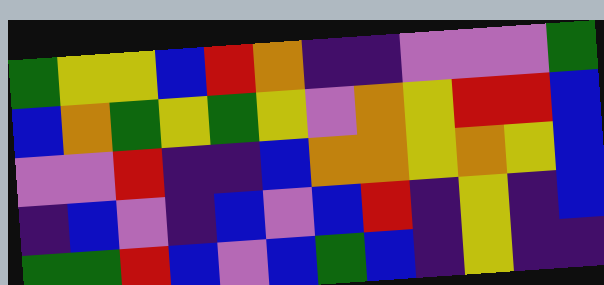[["green", "yellow", "yellow", "blue", "red", "orange", "indigo", "indigo", "violet", "violet", "violet", "green"], ["blue", "orange", "green", "yellow", "green", "yellow", "violet", "orange", "yellow", "red", "red", "blue"], ["violet", "violet", "red", "indigo", "indigo", "blue", "orange", "orange", "yellow", "orange", "yellow", "blue"], ["indigo", "blue", "violet", "indigo", "blue", "violet", "blue", "red", "indigo", "yellow", "indigo", "blue"], ["green", "green", "red", "blue", "violet", "blue", "green", "blue", "indigo", "yellow", "indigo", "indigo"]]